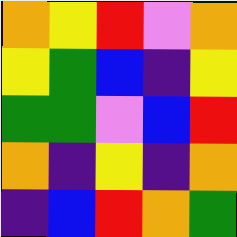[["orange", "yellow", "red", "violet", "orange"], ["yellow", "green", "blue", "indigo", "yellow"], ["green", "green", "violet", "blue", "red"], ["orange", "indigo", "yellow", "indigo", "orange"], ["indigo", "blue", "red", "orange", "green"]]